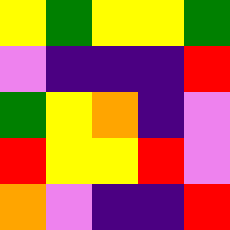[["yellow", "green", "yellow", "yellow", "green"], ["violet", "indigo", "indigo", "indigo", "red"], ["green", "yellow", "orange", "indigo", "violet"], ["red", "yellow", "yellow", "red", "violet"], ["orange", "violet", "indigo", "indigo", "red"]]